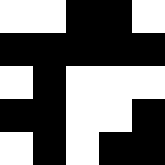[["white", "white", "black", "black", "white"], ["black", "black", "black", "black", "black"], ["white", "black", "white", "white", "white"], ["black", "black", "white", "white", "black"], ["white", "black", "white", "black", "black"]]